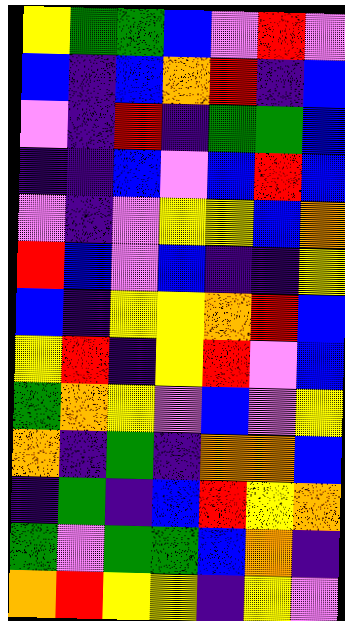[["yellow", "green", "green", "blue", "violet", "red", "violet"], ["blue", "indigo", "blue", "orange", "red", "indigo", "blue"], ["violet", "indigo", "red", "indigo", "green", "green", "blue"], ["indigo", "indigo", "blue", "violet", "blue", "red", "blue"], ["violet", "indigo", "violet", "yellow", "yellow", "blue", "orange"], ["red", "blue", "violet", "blue", "indigo", "indigo", "yellow"], ["blue", "indigo", "yellow", "yellow", "orange", "red", "blue"], ["yellow", "red", "indigo", "yellow", "red", "violet", "blue"], ["green", "orange", "yellow", "violet", "blue", "violet", "yellow"], ["orange", "indigo", "green", "indigo", "orange", "orange", "blue"], ["indigo", "green", "indigo", "blue", "red", "yellow", "orange"], ["green", "violet", "green", "green", "blue", "orange", "indigo"], ["orange", "red", "yellow", "yellow", "indigo", "yellow", "violet"]]